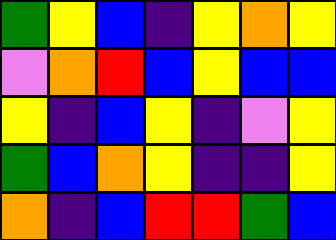[["green", "yellow", "blue", "indigo", "yellow", "orange", "yellow"], ["violet", "orange", "red", "blue", "yellow", "blue", "blue"], ["yellow", "indigo", "blue", "yellow", "indigo", "violet", "yellow"], ["green", "blue", "orange", "yellow", "indigo", "indigo", "yellow"], ["orange", "indigo", "blue", "red", "red", "green", "blue"]]